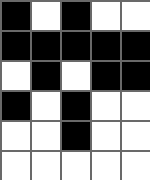[["black", "white", "black", "white", "white"], ["black", "black", "black", "black", "black"], ["white", "black", "white", "black", "black"], ["black", "white", "black", "white", "white"], ["white", "white", "black", "white", "white"], ["white", "white", "white", "white", "white"]]